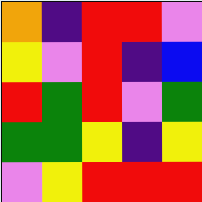[["orange", "indigo", "red", "red", "violet"], ["yellow", "violet", "red", "indigo", "blue"], ["red", "green", "red", "violet", "green"], ["green", "green", "yellow", "indigo", "yellow"], ["violet", "yellow", "red", "red", "red"]]